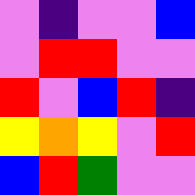[["violet", "indigo", "violet", "violet", "blue"], ["violet", "red", "red", "violet", "violet"], ["red", "violet", "blue", "red", "indigo"], ["yellow", "orange", "yellow", "violet", "red"], ["blue", "red", "green", "violet", "violet"]]